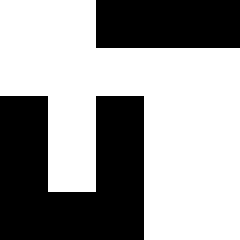[["white", "white", "black", "black", "black"], ["white", "white", "white", "white", "white"], ["black", "white", "black", "white", "white"], ["black", "white", "black", "white", "white"], ["black", "black", "black", "white", "white"]]